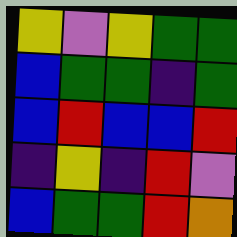[["yellow", "violet", "yellow", "green", "green"], ["blue", "green", "green", "indigo", "green"], ["blue", "red", "blue", "blue", "red"], ["indigo", "yellow", "indigo", "red", "violet"], ["blue", "green", "green", "red", "orange"]]